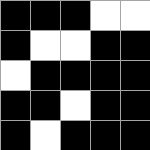[["black", "black", "black", "white", "white"], ["black", "white", "white", "black", "black"], ["white", "black", "black", "black", "black"], ["black", "black", "white", "black", "black"], ["black", "white", "black", "black", "black"]]